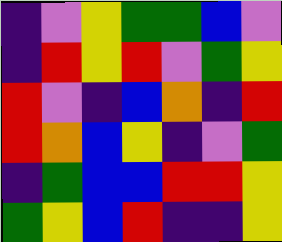[["indigo", "violet", "yellow", "green", "green", "blue", "violet"], ["indigo", "red", "yellow", "red", "violet", "green", "yellow"], ["red", "violet", "indigo", "blue", "orange", "indigo", "red"], ["red", "orange", "blue", "yellow", "indigo", "violet", "green"], ["indigo", "green", "blue", "blue", "red", "red", "yellow"], ["green", "yellow", "blue", "red", "indigo", "indigo", "yellow"]]